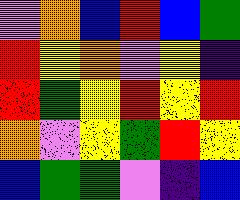[["violet", "orange", "blue", "red", "blue", "green"], ["red", "yellow", "orange", "violet", "yellow", "indigo"], ["red", "green", "yellow", "red", "yellow", "red"], ["orange", "violet", "yellow", "green", "red", "yellow"], ["blue", "green", "green", "violet", "indigo", "blue"]]